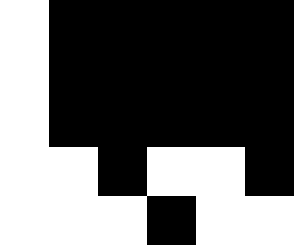[["white", "black", "black", "black", "black", "black"], ["white", "black", "black", "black", "black", "black"], ["white", "black", "black", "black", "black", "black"], ["white", "white", "black", "white", "white", "black"], ["white", "white", "white", "black", "white", "white"]]